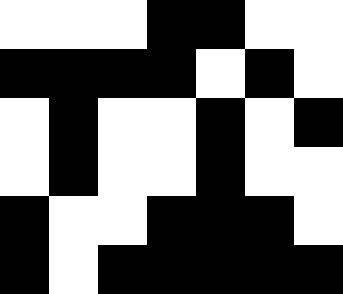[["white", "white", "white", "black", "black", "white", "white"], ["black", "black", "black", "black", "white", "black", "white"], ["white", "black", "white", "white", "black", "white", "black"], ["white", "black", "white", "white", "black", "white", "white"], ["black", "white", "white", "black", "black", "black", "white"], ["black", "white", "black", "black", "black", "black", "black"]]